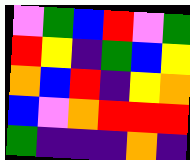[["violet", "green", "blue", "red", "violet", "green"], ["red", "yellow", "indigo", "green", "blue", "yellow"], ["orange", "blue", "red", "indigo", "yellow", "orange"], ["blue", "violet", "orange", "red", "red", "red"], ["green", "indigo", "indigo", "indigo", "orange", "indigo"]]